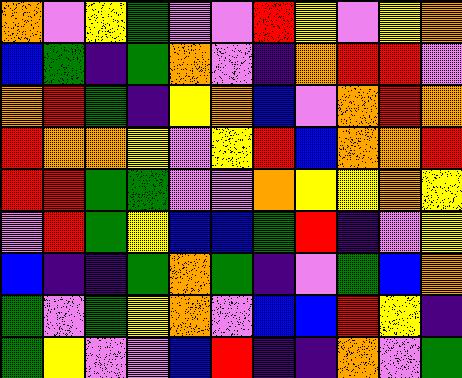[["orange", "violet", "yellow", "green", "violet", "violet", "red", "yellow", "violet", "yellow", "orange"], ["blue", "green", "indigo", "green", "orange", "violet", "indigo", "orange", "red", "red", "violet"], ["orange", "red", "green", "indigo", "yellow", "orange", "blue", "violet", "orange", "red", "orange"], ["red", "orange", "orange", "yellow", "violet", "yellow", "red", "blue", "orange", "orange", "red"], ["red", "red", "green", "green", "violet", "violet", "orange", "yellow", "yellow", "orange", "yellow"], ["violet", "red", "green", "yellow", "blue", "blue", "green", "red", "indigo", "violet", "yellow"], ["blue", "indigo", "indigo", "green", "orange", "green", "indigo", "violet", "green", "blue", "orange"], ["green", "violet", "green", "yellow", "orange", "violet", "blue", "blue", "red", "yellow", "indigo"], ["green", "yellow", "violet", "violet", "blue", "red", "indigo", "indigo", "orange", "violet", "green"]]